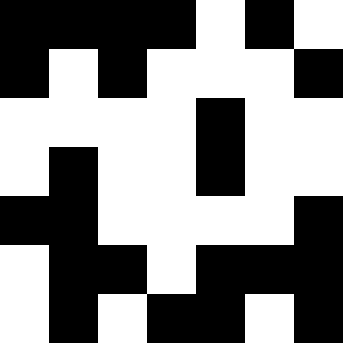[["black", "black", "black", "black", "white", "black", "white"], ["black", "white", "black", "white", "white", "white", "black"], ["white", "white", "white", "white", "black", "white", "white"], ["white", "black", "white", "white", "black", "white", "white"], ["black", "black", "white", "white", "white", "white", "black"], ["white", "black", "black", "white", "black", "black", "black"], ["white", "black", "white", "black", "black", "white", "black"]]